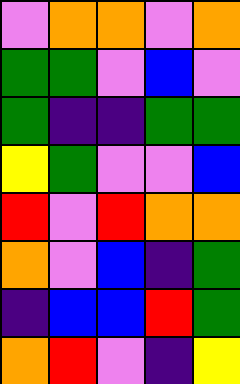[["violet", "orange", "orange", "violet", "orange"], ["green", "green", "violet", "blue", "violet"], ["green", "indigo", "indigo", "green", "green"], ["yellow", "green", "violet", "violet", "blue"], ["red", "violet", "red", "orange", "orange"], ["orange", "violet", "blue", "indigo", "green"], ["indigo", "blue", "blue", "red", "green"], ["orange", "red", "violet", "indigo", "yellow"]]